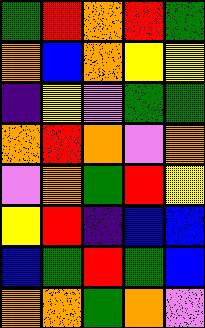[["green", "red", "orange", "red", "green"], ["orange", "blue", "orange", "yellow", "yellow"], ["indigo", "yellow", "violet", "green", "green"], ["orange", "red", "orange", "violet", "orange"], ["violet", "orange", "green", "red", "yellow"], ["yellow", "red", "indigo", "blue", "blue"], ["blue", "green", "red", "green", "blue"], ["orange", "orange", "green", "orange", "violet"]]